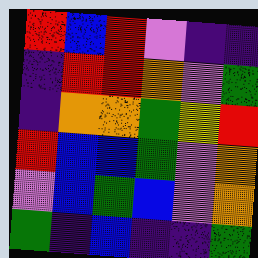[["red", "blue", "red", "violet", "indigo", "indigo"], ["indigo", "red", "red", "orange", "violet", "green"], ["indigo", "orange", "orange", "green", "yellow", "red"], ["red", "blue", "blue", "green", "violet", "orange"], ["violet", "blue", "green", "blue", "violet", "orange"], ["green", "indigo", "blue", "indigo", "indigo", "green"]]